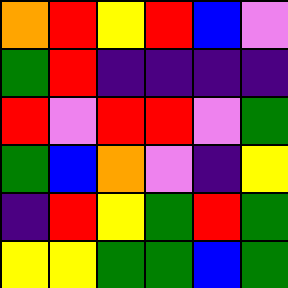[["orange", "red", "yellow", "red", "blue", "violet"], ["green", "red", "indigo", "indigo", "indigo", "indigo"], ["red", "violet", "red", "red", "violet", "green"], ["green", "blue", "orange", "violet", "indigo", "yellow"], ["indigo", "red", "yellow", "green", "red", "green"], ["yellow", "yellow", "green", "green", "blue", "green"]]